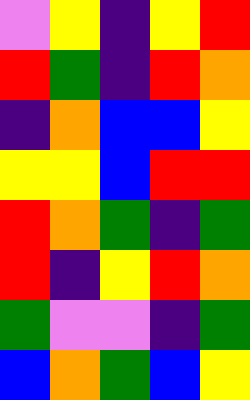[["violet", "yellow", "indigo", "yellow", "red"], ["red", "green", "indigo", "red", "orange"], ["indigo", "orange", "blue", "blue", "yellow"], ["yellow", "yellow", "blue", "red", "red"], ["red", "orange", "green", "indigo", "green"], ["red", "indigo", "yellow", "red", "orange"], ["green", "violet", "violet", "indigo", "green"], ["blue", "orange", "green", "blue", "yellow"]]